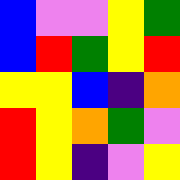[["blue", "violet", "violet", "yellow", "green"], ["blue", "red", "green", "yellow", "red"], ["yellow", "yellow", "blue", "indigo", "orange"], ["red", "yellow", "orange", "green", "violet"], ["red", "yellow", "indigo", "violet", "yellow"]]